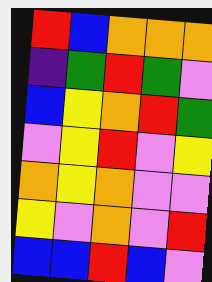[["red", "blue", "orange", "orange", "orange"], ["indigo", "green", "red", "green", "violet"], ["blue", "yellow", "orange", "red", "green"], ["violet", "yellow", "red", "violet", "yellow"], ["orange", "yellow", "orange", "violet", "violet"], ["yellow", "violet", "orange", "violet", "red"], ["blue", "blue", "red", "blue", "violet"]]